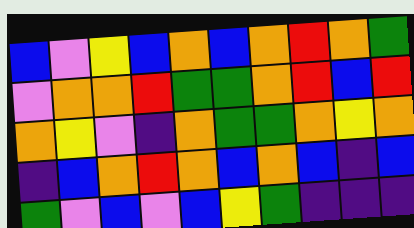[["blue", "violet", "yellow", "blue", "orange", "blue", "orange", "red", "orange", "green"], ["violet", "orange", "orange", "red", "green", "green", "orange", "red", "blue", "red"], ["orange", "yellow", "violet", "indigo", "orange", "green", "green", "orange", "yellow", "orange"], ["indigo", "blue", "orange", "red", "orange", "blue", "orange", "blue", "indigo", "blue"], ["green", "violet", "blue", "violet", "blue", "yellow", "green", "indigo", "indigo", "indigo"]]